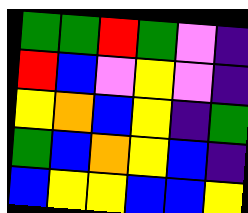[["green", "green", "red", "green", "violet", "indigo"], ["red", "blue", "violet", "yellow", "violet", "indigo"], ["yellow", "orange", "blue", "yellow", "indigo", "green"], ["green", "blue", "orange", "yellow", "blue", "indigo"], ["blue", "yellow", "yellow", "blue", "blue", "yellow"]]